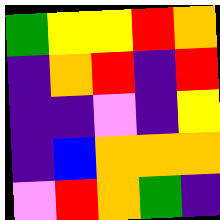[["green", "yellow", "yellow", "red", "orange"], ["indigo", "orange", "red", "indigo", "red"], ["indigo", "indigo", "violet", "indigo", "yellow"], ["indigo", "blue", "orange", "orange", "orange"], ["violet", "red", "orange", "green", "indigo"]]